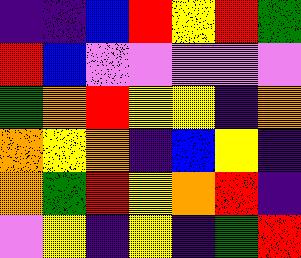[["indigo", "indigo", "blue", "red", "yellow", "red", "green"], ["red", "blue", "violet", "violet", "violet", "violet", "violet"], ["green", "orange", "red", "yellow", "yellow", "indigo", "orange"], ["orange", "yellow", "orange", "indigo", "blue", "yellow", "indigo"], ["orange", "green", "red", "yellow", "orange", "red", "indigo"], ["violet", "yellow", "indigo", "yellow", "indigo", "green", "red"]]